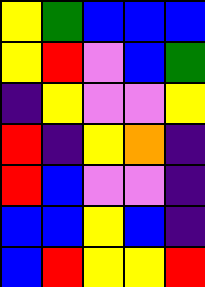[["yellow", "green", "blue", "blue", "blue"], ["yellow", "red", "violet", "blue", "green"], ["indigo", "yellow", "violet", "violet", "yellow"], ["red", "indigo", "yellow", "orange", "indigo"], ["red", "blue", "violet", "violet", "indigo"], ["blue", "blue", "yellow", "blue", "indigo"], ["blue", "red", "yellow", "yellow", "red"]]